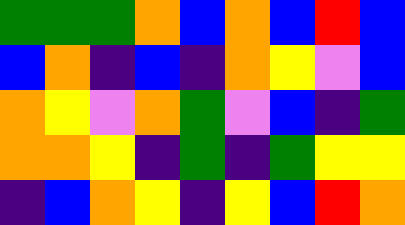[["green", "green", "green", "orange", "blue", "orange", "blue", "red", "blue"], ["blue", "orange", "indigo", "blue", "indigo", "orange", "yellow", "violet", "blue"], ["orange", "yellow", "violet", "orange", "green", "violet", "blue", "indigo", "green"], ["orange", "orange", "yellow", "indigo", "green", "indigo", "green", "yellow", "yellow"], ["indigo", "blue", "orange", "yellow", "indigo", "yellow", "blue", "red", "orange"]]